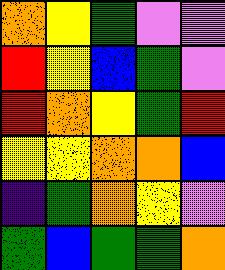[["orange", "yellow", "green", "violet", "violet"], ["red", "yellow", "blue", "green", "violet"], ["red", "orange", "yellow", "green", "red"], ["yellow", "yellow", "orange", "orange", "blue"], ["indigo", "green", "orange", "yellow", "violet"], ["green", "blue", "green", "green", "orange"]]